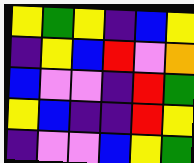[["yellow", "green", "yellow", "indigo", "blue", "yellow"], ["indigo", "yellow", "blue", "red", "violet", "orange"], ["blue", "violet", "violet", "indigo", "red", "green"], ["yellow", "blue", "indigo", "indigo", "red", "yellow"], ["indigo", "violet", "violet", "blue", "yellow", "green"]]